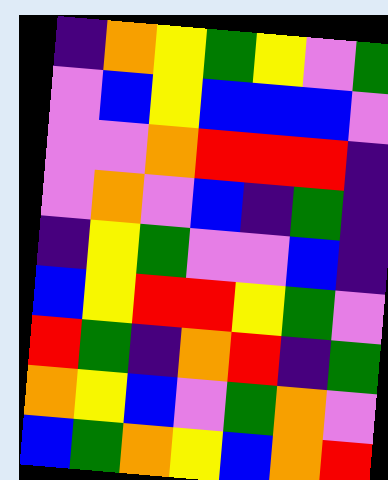[["indigo", "orange", "yellow", "green", "yellow", "violet", "green"], ["violet", "blue", "yellow", "blue", "blue", "blue", "violet"], ["violet", "violet", "orange", "red", "red", "red", "indigo"], ["violet", "orange", "violet", "blue", "indigo", "green", "indigo"], ["indigo", "yellow", "green", "violet", "violet", "blue", "indigo"], ["blue", "yellow", "red", "red", "yellow", "green", "violet"], ["red", "green", "indigo", "orange", "red", "indigo", "green"], ["orange", "yellow", "blue", "violet", "green", "orange", "violet"], ["blue", "green", "orange", "yellow", "blue", "orange", "red"]]